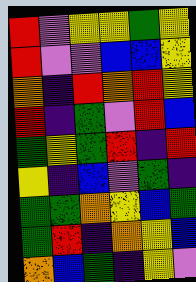[["red", "violet", "yellow", "yellow", "green", "yellow"], ["red", "violet", "violet", "blue", "blue", "yellow"], ["orange", "indigo", "red", "orange", "red", "yellow"], ["red", "indigo", "green", "violet", "red", "blue"], ["green", "yellow", "green", "red", "indigo", "red"], ["yellow", "indigo", "blue", "violet", "green", "indigo"], ["green", "green", "orange", "yellow", "blue", "green"], ["green", "red", "indigo", "orange", "yellow", "blue"], ["orange", "blue", "green", "indigo", "yellow", "violet"]]